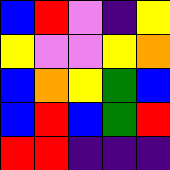[["blue", "red", "violet", "indigo", "yellow"], ["yellow", "violet", "violet", "yellow", "orange"], ["blue", "orange", "yellow", "green", "blue"], ["blue", "red", "blue", "green", "red"], ["red", "red", "indigo", "indigo", "indigo"]]